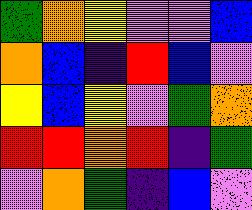[["green", "orange", "yellow", "violet", "violet", "blue"], ["orange", "blue", "indigo", "red", "blue", "violet"], ["yellow", "blue", "yellow", "violet", "green", "orange"], ["red", "red", "orange", "red", "indigo", "green"], ["violet", "orange", "green", "indigo", "blue", "violet"]]